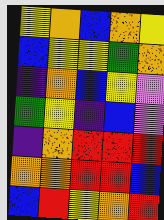[["yellow", "orange", "blue", "orange", "yellow"], ["blue", "yellow", "yellow", "green", "orange"], ["indigo", "orange", "blue", "yellow", "violet"], ["green", "yellow", "indigo", "blue", "violet"], ["indigo", "orange", "red", "red", "red"], ["orange", "orange", "red", "red", "blue"], ["blue", "red", "yellow", "orange", "red"]]